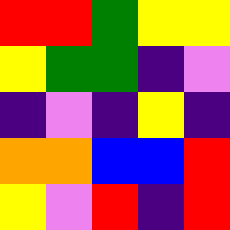[["red", "red", "green", "yellow", "yellow"], ["yellow", "green", "green", "indigo", "violet"], ["indigo", "violet", "indigo", "yellow", "indigo"], ["orange", "orange", "blue", "blue", "red"], ["yellow", "violet", "red", "indigo", "red"]]